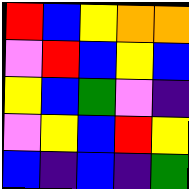[["red", "blue", "yellow", "orange", "orange"], ["violet", "red", "blue", "yellow", "blue"], ["yellow", "blue", "green", "violet", "indigo"], ["violet", "yellow", "blue", "red", "yellow"], ["blue", "indigo", "blue", "indigo", "green"]]